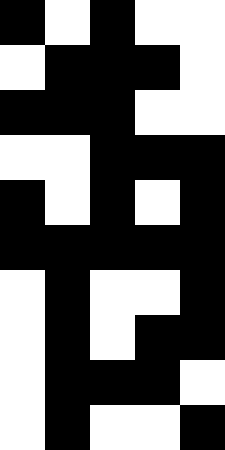[["black", "white", "black", "white", "white"], ["white", "black", "black", "black", "white"], ["black", "black", "black", "white", "white"], ["white", "white", "black", "black", "black"], ["black", "white", "black", "white", "black"], ["black", "black", "black", "black", "black"], ["white", "black", "white", "white", "black"], ["white", "black", "white", "black", "black"], ["white", "black", "black", "black", "white"], ["white", "black", "white", "white", "black"]]